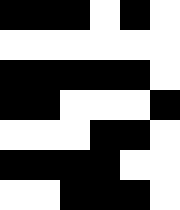[["black", "black", "black", "white", "black", "white"], ["white", "white", "white", "white", "white", "white"], ["black", "black", "black", "black", "black", "white"], ["black", "black", "white", "white", "white", "black"], ["white", "white", "white", "black", "black", "white"], ["black", "black", "black", "black", "white", "white"], ["white", "white", "black", "black", "black", "white"]]